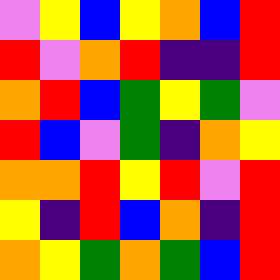[["violet", "yellow", "blue", "yellow", "orange", "blue", "red"], ["red", "violet", "orange", "red", "indigo", "indigo", "red"], ["orange", "red", "blue", "green", "yellow", "green", "violet"], ["red", "blue", "violet", "green", "indigo", "orange", "yellow"], ["orange", "orange", "red", "yellow", "red", "violet", "red"], ["yellow", "indigo", "red", "blue", "orange", "indigo", "red"], ["orange", "yellow", "green", "orange", "green", "blue", "red"]]